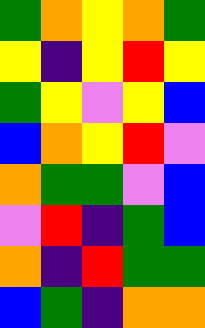[["green", "orange", "yellow", "orange", "green"], ["yellow", "indigo", "yellow", "red", "yellow"], ["green", "yellow", "violet", "yellow", "blue"], ["blue", "orange", "yellow", "red", "violet"], ["orange", "green", "green", "violet", "blue"], ["violet", "red", "indigo", "green", "blue"], ["orange", "indigo", "red", "green", "green"], ["blue", "green", "indigo", "orange", "orange"]]